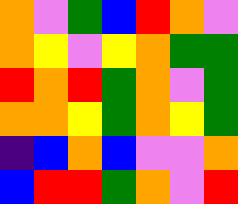[["orange", "violet", "green", "blue", "red", "orange", "violet"], ["orange", "yellow", "violet", "yellow", "orange", "green", "green"], ["red", "orange", "red", "green", "orange", "violet", "green"], ["orange", "orange", "yellow", "green", "orange", "yellow", "green"], ["indigo", "blue", "orange", "blue", "violet", "violet", "orange"], ["blue", "red", "red", "green", "orange", "violet", "red"]]